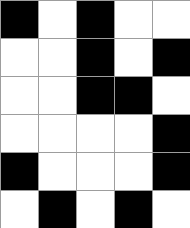[["black", "white", "black", "white", "white"], ["white", "white", "black", "white", "black"], ["white", "white", "black", "black", "white"], ["white", "white", "white", "white", "black"], ["black", "white", "white", "white", "black"], ["white", "black", "white", "black", "white"]]